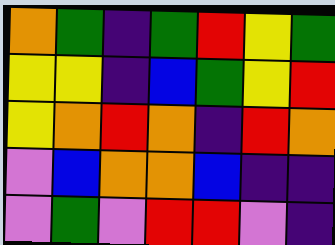[["orange", "green", "indigo", "green", "red", "yellow", "green"], ["yellow", "yellow", "indigo", "blue", "green", "yellow", "red"], ["yellow", "orange", "red", "orange", "indigo", "red", "orange"], ["violet", "blue", "orange", "orange", "blue", "indigo", "indigo"], ["violet", "green", "violet", "red", "red", "violet", "indigo"]]